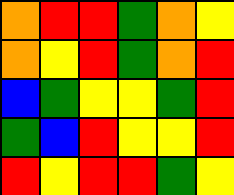[["orange", "red", "red", "green", "orange", "yellow"], ["orange", "yellow", "red", "green", "orange", "red"], ["blue", "green", "yellow", "yellow", "green", "red"], ["green", "blue", "red", "yellow", "yellow", "red"], ["red", "yellow", "red", "red", "green", "yellow"]]